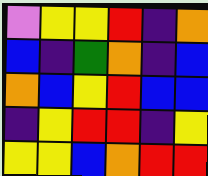[["violet", "yellow", "yellow", "red", "indigo", "orange"], ["blue", "indigo", "green", "orange", "indigo", "blue"], ["orange", "blue", "yellow", "red", "blue", "blue"], ["indigo", "yellow", "red", "red", "indigo", "yellow"], ["yellow", "yellow", "blue", "orange", "red", "red"]]